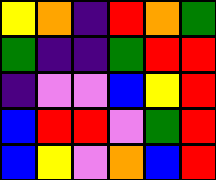[["yellow", "orange", "indigo", "red", "orange", "green"], ["green", "indigo", "indigo", "green", "red", "red"], ["indigo", "violet", "violet", "blue", "yellow", "red"], ["blue", "red", "red", "violet", "green", "red"], ["blue", "yellow", "violet", "orange", "blue", "red"]]